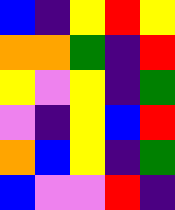[["blue", "indigo", "yellow", "red", "yellow"], ["orange", "orange", "green", "indigo", "red"], ["yellow", "violet", "yellow", "indigo", "green"], ["violet", "indigo", "yellow", "blue", "red"], ["orange", "blue", "yellow", "indigo", "green"], ["blue", "violet", "violet", "red", "indigo"]]